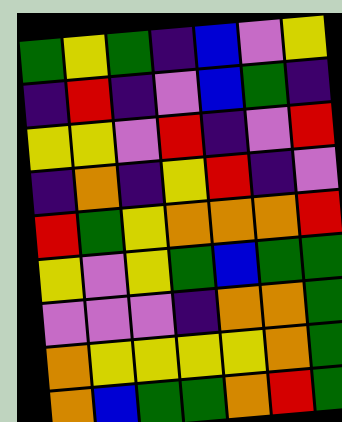[["green", "yellow", "green", "indigo", "blue", "violet", "yellow"], ["indigo", "red", "indigo", "violet", "blue", "green", "indigo"], ["yellow", "yellow", "violet", "red", "indigo", "violet", "red"], ["indigo", "orange", "indigo", "yellow", "red", "indigo", "violet"], ["red", "green", "yellow", "orange", "orange", "orange", "red"], ["yellow", "violet", "yellow", "green", "blue", "green", "green"], ["violet", "violet", "violet", "indigo", "orange", "orange", "green"], ["orange", "yellow", "yellow", "yellow", "yellow", "orange", "green"], ["orange", "blue", "green", "green", "orange", "red", "green"]]